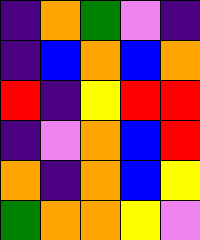[["indigo", "orange", "green", "violet", "indigo"], ["indigo", "blue", "orange", "blue", "orange"], ["red", "indigo", "yellow", "red", "red"], ["indigo", "violet", "orange", "blue", "red"], ["orange", "indigo", "orange", "blue", "yellow"], ["green", "orange", "orange", "yellow", "violet"]]